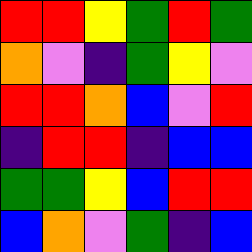[["red", "red", "yellow", "green", "red", "green"], ["orange", "violet", "indigo", "green", "yellow", "violet"], ["red", "red", "orange", "blue", "violet", "red"], ["indigo", "red", "red", "indigo", "blue", "blue"], ["green", "green", "yellow", "blue", "red", "red"], ["blue", "orange", "violet", "green", "indigo", "blue"]]